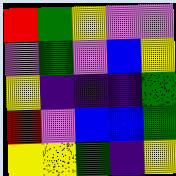[["red", "green", "yellow", "violet", "violet"], ["violet", "green", "violet", "blue", "yellow"], ["yellow", "indigo", "indigo", "indigo", "green"], ["red", "violet", "blue", "blue", "green"], ["yellow", "yellow", "green", "indigo", "yellow"]]